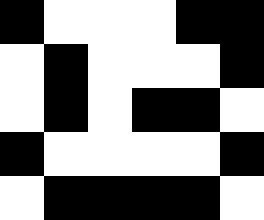[["black", "white", "white", "white", "black", "black"], ["white", "black", "white", "white", "white", "black"], ["white", "black", "white", "black", "black", "white"], ["black", "white", "white", "white", "white", "black"], ["white", "black", "black", "black", "black", "white"]]